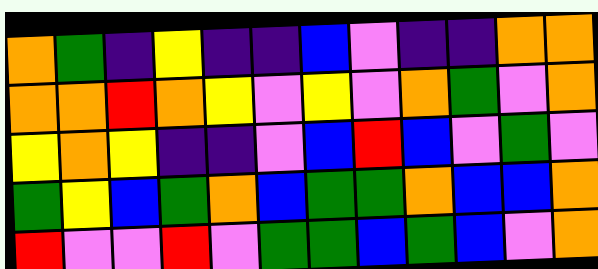[["orange", "green", "indigo", "yellow", "indigo", "indigo", "blue", "violet", "indigo", "indigo", "orange", "orange"], ["orange", "orange", "red", "orange", "yellow", "violet", "yellow", "violet", "orange", "green", "violet", "orange"], ["yellow", "orange", "yellow", "indigo", "indigo", "violet", "blue", "red", "blue", "violet", "green", "violet"], ["green", "yellow", "blue", "green", "orange", "blue", "green", "green", "orange", "blue", "blue", "orange"], ["red", "violet", "violet", "red", "violet", "green", "green", "blue", "green", "blue", "violet", "orange"]]